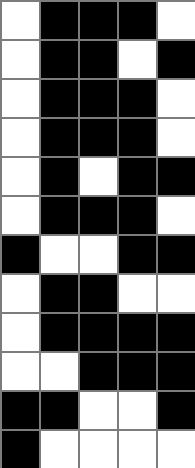[["white", "black", "black", "black", "white"], ["white", "black", "black", "white", "black"], ["white", "black", "black", "black", "white"], ["white", "black", "black", "black", "white"], ["white", "black", "white", "black", "black"], ["white", "black", "black", "black", "white"], ["black", "white", "white", "black", "black"], ["white", "black", "black", "white", "white"], ["white", "black", "black", "black", "black"], ["white", "white", "black", "black", "black"], ["black", "black", "white", "white", "black"], ["black", "white", "white", "white", "white"]]